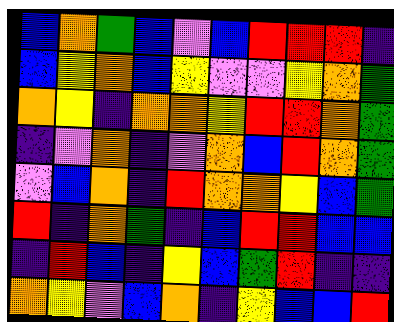[["blue", "orange", "green", "blue", "violet", "blue", "red", "red", "red", "indigo"], ["blue", "yellow", "orange", "blue", "yellow", "violet", "violet", "yellow", "orange", "green"], ["orange", "yellow", "indigo", "orange", "orange", "yellow", "red", "red", "orange", "green"], ["indigo", "violet", "orange", "indigo", "violet", "orange", "blue", "red", "orange", "green"], ["violet", "blue", "orange", "indigo", "red", "orange", "orange", "yellow", "blue", "green"], ["red", "indigo", "orange", "green", "indigo", "blue", "red", "red", "blue", "blue"], ["indigo", "red", "blue", "indigo", "yellow", "blue", "green", "red", "indigo", "indigo"], ["orange", "yellow", "violet", "blue", "orange", "indigo", "yellow", "blue", "blue", "red"]]